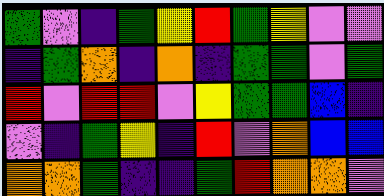[["green", "violet", "indigo", "green", "yellow", "red", "green", "yellow", "violet", "violet"], ["indigo", "green", "orange", "indigo", "orange", "indigo", "green", "green", "violet", "green"], ["red", "violet", "red", "red", "violet", "yellow", "green", "green", "blue", "indigo"], ["violet", "indigo", "green", "yellow", "indigo", "red", "violet", "orange", "blue", "blue"], ["orange", "orange", "green", "indigo", "indigo", "green", "red", "orange", "orange", "violet"]]